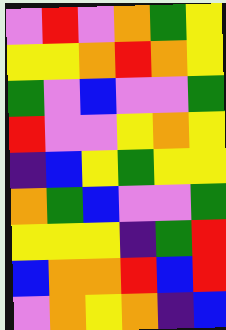[["violet", "red", "violet", "orange", "green", "yellow"], ["yellow", "yellow", "orange", "red", "orange", "yellow"], ["green", "violet", "blue", "violet", "violet", "green"], ["red", "violet", "violet", "yellow", "orange", "yellow"], ["indigo", "blue", "yellow", "green", "yellow", "yellow"], ["orange", "green", "blue", "violet", "violet", "green"], ["yellow", "yellow", "yellow", "indigo", "green", "red"], ["blue", "orange", "orange", "red", "blue", "red"], ["violet", "orange", "yellow", "orange", "indigo", "blue"]]